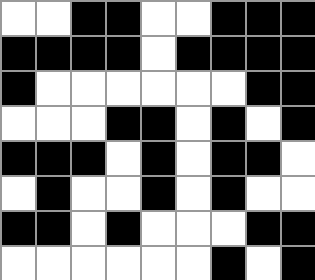[["white", "white", "black", "black", "white", "white", "black", "black", "black"], ["black", "black", "black", "black", "white", "black", "black", "black", "black"], ["black", "white", "white", "white", "white", "white", "white", "black", "black"], ["white", "white", "white", "black", "black", "white", "black", "white", "black"], ["black", "black", "black", "white", "black", "white", "black", "black", "white"], ["white", "black", "white", "white", "black", "white", "black", "white", "white"], ["black", "black", "white", "black", "white", "white", "white", "black", "black"], ["white", "white", "white", "white", "white", "white", "black", "white", "black"]]